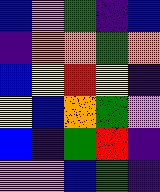[["blue", "violet", "green", "indigo", "blue"], ["indigo", "orange", "orange", "green", "orange"], ["blue", "yellow", "red", "yellow", "indigo"], ["yellow", "blue", "orange", "green", "violet"], ["blue", "indigo", "green", "red", "indigo"], ["violet", "violet", "blue", "green", "indigo"]]